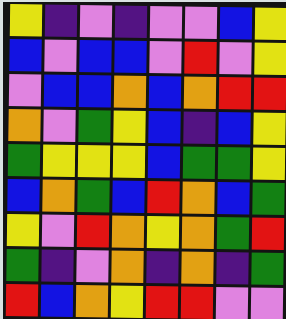[["yellow", "indigo", "violet", "indigo", "violet", "violet", "blue", "yellow"], ["blue", "violet", "blue", "blue", "violet", "red", "violet", "yellow"], ["violet", "blue", "blue", "orange", "blue", "orange", "red", "red"], ["orange", "violet", "green", "yellow", "blue", "indigo", "blue", "yellow"], ["green", "yellow", "yellow", "yellow", "blue", "green", "green", "yellow"], ["blue", "orange", "green", "blue", "red", "orange", "blue", "green"], ["yellow", "violet", "red", "orange", "yellow", "orange", "green", "red"], ["green", "indigo", "violet", "orange", "indigo", "orange", "indigo", "green"], ["red", "blue", "orange", "yellow", "red", "red", "violet", "violet"]]